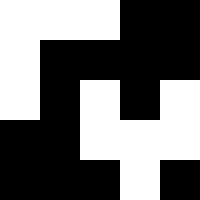[["white", "white", "white", "black", "black"], ["white", "black", "black", "black", "black"], ["white", "black", "white", "black", "white"], ["black", "black", "white", "white", "white"], ["black", "black", "black", "white", "black"]]